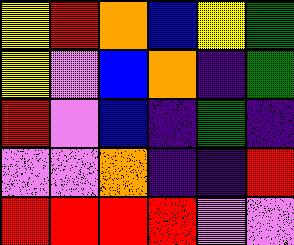[["yellow", "red", "orange", "blue", "yellow", "green"], ["yellow", "violet", "blue", "orange", "indigo", "green"], ["red", "violet", "blue", "indigo", "green", "indigo"], ["violet", "violet", "orange", "indigo", "indigo", "red"], ["red", "red", "red", "red", "violet", "violet"]]